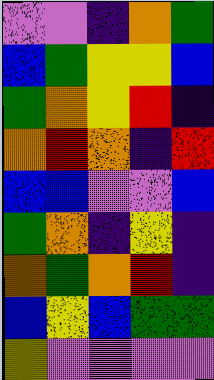[["violet", "violet", "indigo", "orange", "green"], ["blue", "green", "yellow", "yellow", "blue"], ["green", "orange", "yellow", "red", "indigo"], ["orange", "red", "orange", "indigo", "red"], ["blue", "blue", "violet", "violet", "blue"], ["green", "orange", "indigo", "yellow", "indigo"], ["orange", "green", "orange", "red", "indigo"], ["blue", "yellow", "blue", "green", "green"], ["yellow", "violet", "violet", "violet", "violet"]]